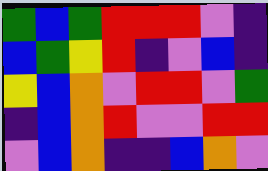[["green", "blue", "green", "red", "red", "red", "violet", "indigo"], ["blue", "green", "yellow", "red", "indigo", "violet", "blue", "indigo"], ["yellow", "blue", "orange", "violet", "red", "red", "violet", "green"], ["indigo", "blue", "orange", "red", "violet", "violet", "red", "red"], ["violet", "blue", "orange", "indigo", "indigo", "blue", "orange", "violet"]]